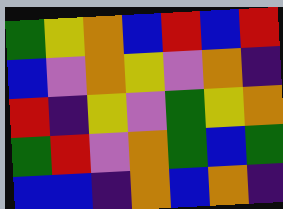[["green", "yellow", "orange", "blue", "red", "blue", "red"], ["blue", "violet", "orange", "yellow", "violet", "orange", "indigo"], ["red", "indigo", "yellow", "violet", "green", "yellow", "orange"], ["green", "red", "violet", "orange", "green", "blue", "green"], ["blue", "blue", "indigo", "orange", "blue", "orange", "indigo"]]